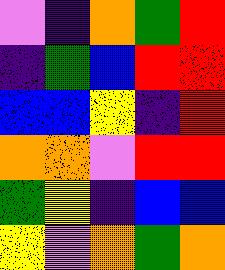[["violet", "indigo", "orange", "green", "red"], ["indigo", "green", "blue", "red", "red"], ["blue", "blue", "yellow", "indigo", "red"], ["orange", "orange", "violet", "red", "red"], ["green", "yellow", "indigo", "blue", "blue"], ["yellow", "violet", "orange", "green", "orange"]]